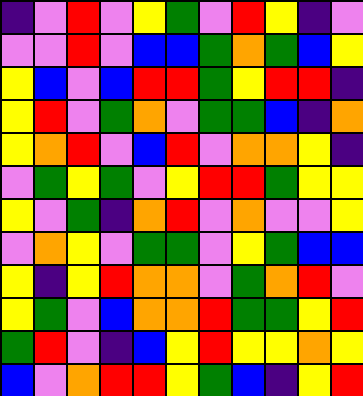[["indigo", "violet", "red", "violet", "yellow", "green", "violet", "red", "yellow", "indigo", "violet"], ["violet", "violet", "red", "violet", "blue", "blue", "green", "orange", "green", "blue", "yellow"], ["yellow", "blue", "violet", "blue", "red", "red", "green", "yellow", "red", "red", "indigo"], ["yellow", "red", "violet", "green", "orange", "violet", "green", "green", "blue", "indigo", "orange"], ["yellow", "orange", "red", "violet", "blue", "red", "violet", "orange", "orange", "yellow", "indigo"], ["violet", "green", "yellow", "green", "violet", "yellow", "red", "red", "green", "yellow", "yellow"], ["yellow", "violet", "green", "indigo", "orange", "red", "violet", "orange", "violet", "violet", "yellow"], ["violet", "orange", "yellow", "violet", "green", "green", "violet", "yellow", "green", "blue", "blue"], ["yellow", "indigo", "yellow", "red", "orange", "orange", "violet", "green", "orange", "red", "violet"], ["yellow", "green", "violet", "blue", "orange", "orange", "red", "green", "green", "yellow", "red"], ["green", "red", "violet", "indigo", "blue", "yellow", "red", "yellow", "yellow", "orange", "yellow"], ["blue", "violet", "orange", "red", "red", "yellow", "green", "blue", "indigo", "yellow", "red"]]